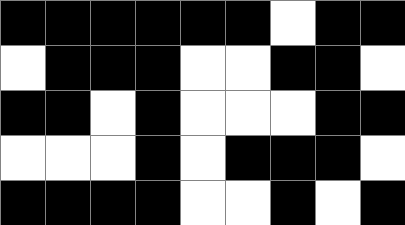[["black", "black", "black", "black", "black", "black", "white", "black", "black"], ["white", "black", "black", "black", "white", "white", "black", "black", "white"], ["black", "black", "white", "black", "white", "white", "white", "black", "black"], ["white", "white", "white", "black", "white", "black", "black", "black", "white"], ["black", "black", "black", "black", "white", "white", "black", "white", "black"]]